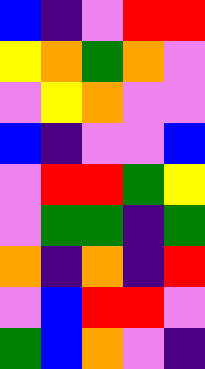[["blue", "indigo", "violet", "red", "red"], ["yellow", "orange", "green", "orange", "violet"], ["violet", "yellow", "orange", "violet", "violet"], ["blue", "indigo", "violet", "violet", "blue"], ["violet", "red", "red", "green", "yellow"], ["violet", "green", "green", "indigo", "green"], ["orange", "indigo", "orange", "indigo", "red"], ["violet", "blue", "red", "red", "violet"], ["green", "blue", "orange", "violet", "indigo"]]